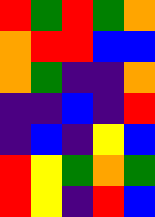[["red", "green", "red", "green", "orange"], ["orange", "red", "red", "blue", "blue"], ["orange", "green", "indigo", "indigo", "orange"], ["indigo", "indigo", "blue", "indigo", "red"], ["indigo", "blue", "indigo", "yellow", "blue"], ["red", "yellow", "green", "orange", "green"], ["red", "yellow", "indigo", "red", "blue"]]